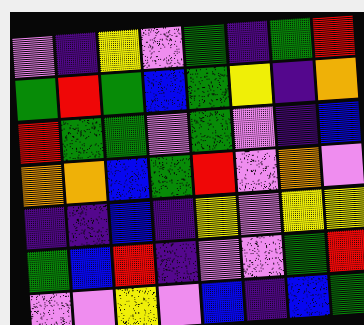[["violet", "indigo", "yellow", "violet", "green", "indigo", "green", "red"], ["green", "red", "green", "blue", "green", "yellow", "indigo", "orange"], ["red", "green", "green", "violet", "green", "violet", "indigo", "blue"], ["orange", "orange", "blue", "green", "red", "violet", "orange", "violet"], ["indigo", "indigo", "blue", "indigo", "yellow", "violet", "yellow", "yellow"], ["green", "blue", "red", "indigo", "violet", "violet", "green", "red"], ["violet", "violet", "yellow", "violet", "blue", "indigo", "blue", "green"]]